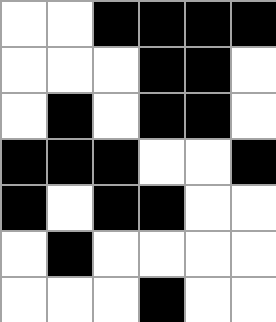[["white", "white", "black", "black", "black", "black"], ["white", "white", "white", "black", "black", "white"], ["white", "black", "white", "black", "black", "white"], ["black", "black", "black", "white", "white", "black"], ["black", "white", "black", "black", "white", "white"], ["white", "black", "white", "white", "white", "white"], ["white", "white", "white", "black", "white", "white"]]